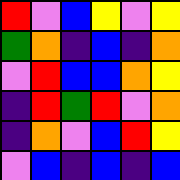[["red", "violet", "blue", "yellow", "violet", "yellow"], ["green", "orange", "indigo", "blue", "indigo", "orange"], ["violet", "red", "blue", "blue", "orange", "yellow"], ["indigo", "red", "green", "red", "violet", "orange"], ["indigo", "orange", "violet", "blue", "red", "yellow"], ["violet", "blue", "indigo", "blue", "indigo", "blue"]]